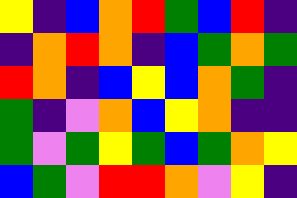[["yellow", "indigo", "blue", "orange", "red", "green", "blue", "red", "indigo"], ["indigo", "orange", "red", "orange", "indigo", "blue", "green", "orange", "green"], ["red", "orange", "indigo", "blue", "yellow", "blue", "orange", "green", "indigo"], ["green", "indigo", "violet", "orange", "blue", "yellow", "orange", "indigo", "indigo"], ["green", "violet", "green", "yellow", "green", "blue", "green", "orange", "yellow"], ["blue", "green", "violet", "red", "red", "orange", "violet", "yellow", "indigo"]]